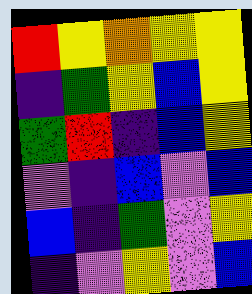[["red", "yellow", "orange", "yellow", "yellow"], ["indigo", "green", "yellow", "blue", "yellow"], ["green", "red", "indigo", "blue", "yellow"], ["violet", "indigo", "blue", "violet", "blue"], ["blue", "indigo", "green", "violet", "yellow"], ["indigo", "violet", "yellow", "violet", "blue"]]